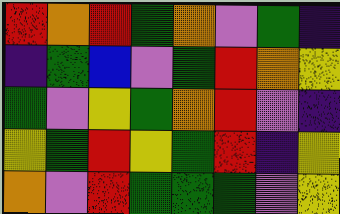[["red", "orange", "red", "green", "orange", "violet", "green", "indigo"], ["indigo", "green", "blue", "violet", "green", "red", "orange", "yellow"], ["green", "violet", "yellow", "green", "orange", "red", "violet", "indigo"], ["yellow", "green", "red", "yellow", "green", "red", "indigo", "yellow"], ["orange", "violet", "red", "green", "green", "green", "violet", "yellow"]]